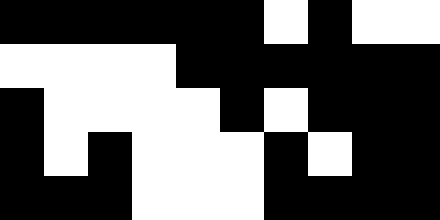[["black", "black", "black", "black", "black", "black", "white", "black", "white", "white"], ["white", "white", "white", "white", "black", "black", "black", "black", "black", "black"], ["black", "white", "white", "white", "white", "black", "white", "black", "black", "black"], ["black", "white", "black", "white", "white", "white", "black", "white", "black", "black"], ["black", "black", "black", "white", "white", "white", "black", "black", "black", "black"]]